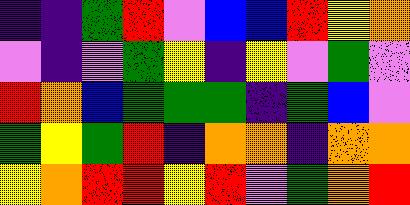[["indigo", "indigo", "green", "red", "violet", "blue", "blue", "red", "yellow", "orange"], ["violet", "indigo", "violet", "green", "yellow", "indigo", "yellow", "violet", "green", "violet"], ["red", "orange", "blue", "green", "green", "green", "indigo", "green", "blue", "violet"], ["green", "yellow", "green", "red", "indigo", "orange", "orange", "indigo", "orange", "orange"], ["yellow", "orange", "red", "red", "yellow", "red", "violet", "green", "orange", "red"]]